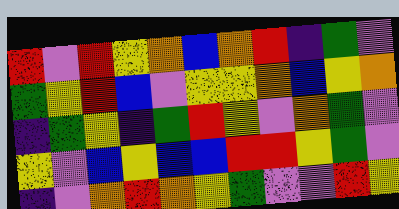[["red", "violet", "red", "yellow", "orange", "blue", "orange", "red", "indigo", "green", "violet"], ["green", "yellow", "red", "blue", "violet", "yellow", "yellow", "orange", "blue", "yellow", "orange"], ["indigo", "green", "yellow", "indigo", "green", "red", "yellow", "violet", "orange", "green", "violet"], ["yellow", "violet", "blue", "yellow", "blue", "blue", "red", "red", "yellow", "green", "violet"], ["indigo", "violet", "orange", "red", "orange", "yellow", "green", "violet", "violet", "red", "yellow"]]